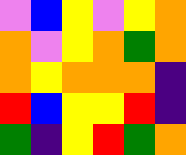[["violet", "blue", "yellow", "violet", "yellow", "orange"], ["orange", "violet", "yellow", "orange", "green", "orange"], ["orange", "yellow", "orange", "orange", "orange", "indigo"], ["red", "blue", "yellow", "yellow", "red", "indigo"], ["green", "indigo", "yellow", "red", "green", "orange"]]